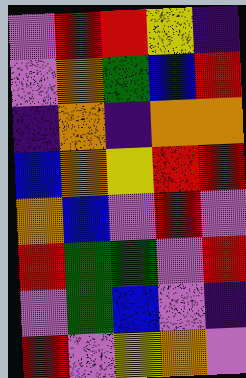[["violet", "red", "red", "yellow", "indigo"], ["violet", "orange", "green", "blue", "red"], ["indigo", "orange", "indigo", "orange", "orange"], ["blue", "orange", "yellow", "red", "red"], ["orange", "blue", "violet", "red", "violet"], ["red", "green", "green", "violet", "red"], ["violet", "green", "blue", "violet", "indigo"], ["red", "violet", "yellow", "orange", "violet"]]